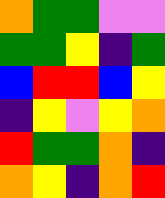[["orange", "green", "green", "violet", "violet"], ["green", "green", "yellow", "indigo", "green"], ["blue", "red", "red", "blue", "yellow"], ["indigo", "yellow", "violet", "yellow", "orange"], ["red", "green", "green", "orange", "indigo"], ["orange", "yellow", "indigo", "orange", "red"]]